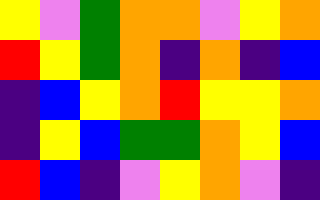[["yellow", "violet", "green", "orange", "orange", "violet", "yellow", "orange"], ["red", "yellow", "green", "orange", "indigo", "orange", "indigo", "blue"], ["indigo", "blue", "yellow", "orange", "red", "yellow", "yellow", "orange"], ["indigo", "yellow", "blue", "green", "green", "orange", "yellow", "blue"], ["red", "blue", "indigo", "violet", "yellow", "orange", "violet", "indigo"]]